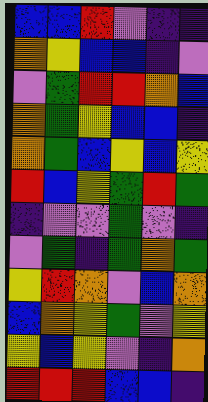[["blue", "blue", "red", "violet", "indigo", "indigo"], ["orange", "yellow", "blue", "blue", "indigo", "violet"], ["violet", "green", "red", "red", "orange", "blue"], ["orange", "green", "yellow", "blue", "blue", "indigo"], ["orange", "green", "blue", "yellow", "blue", "yellow"], ["red", "blue", "yellow", "green", "red", "green"], ["indigo", "violet", "violet", "green", "violet", "indigo"], ["violet", "green", "indigo", "green", "orange", "green"], ["yellow", "red", "orange", "violet", "blue", "orange"], ["blue", "orange", "yellow", "green", "violet", "yellow"], ["yellow", "blue", "yellow", "violet", "indigo", "orange"], ["red", "red", "red", "blue", "blue", "indigo"]]